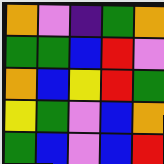[["orange", "violet", "indigo", "green", "orange"], ["green", "green", "blue", "red", "violet"], ["orange", "blue", "yellow", "red", "green"], ["yellow", "green", "violet", "blue", "orange"], ["green", "blue", "violet", "blue", "red"]]